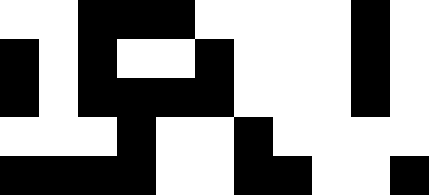[["white", "white", "black", "black", "black", "white", "white", "white", "white", "black", "white"], ["black", "white", "black", "white", "white", "black", "white", "white", "white", "black", "white"], ["black", "white", "black", "black", "black", "black", "white", "white", "white", "black", "white"], ["white", "white", "white", "black", "white", "white", "black", "white", "white", "white", "white"], ["black", "black", "black", "black", "white", "white", "black", "black", "white", "white", "black"]]